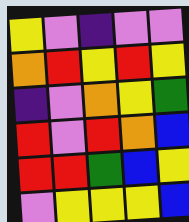[["yellow", "violet", "indigo", "violet", "violet"], ["orange", "red", "yellow", "red", "yellow"], ["indigo", "violet", "orange", "yellow", "green"], ["red", "violet", "red", "orange", "blue"], ["red", "red", "green", "blue", "yellow"], ["violet", "yellow", "yellow", "yellow", "blue"]]